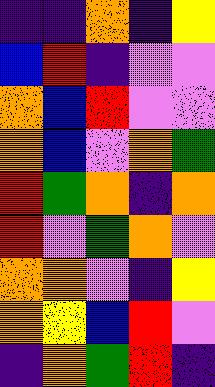[["indigo", "indigo", "orange", "indigo", "yellow"], ["blue", "red", "indigo", "violet", "violet"], ["orange", "blue", "red", "violet", "violet"], ["orange", "blue", "violet", "orange", "green"], ["red", "green", "orange", "indigo", "orange"], ["red", "violet", "green", "orange", "violet"], ["orange", "orange", "violet", "indigo", "yellow"], ["orange", "yellow", "blue", "red", "violet"], ["indigo", "orange", "green", "red", "indigo"]]